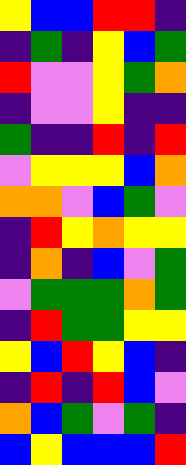[["yellow", "blue", "blue", "red", "red", "indigo"], ["indigo", "green", "indigo", "yellow", "blue", "green"], ["red", "violet", "violet", "yellow", "green", "orange"], ["indigo", "violet", "violet", "yellow", "indigo", "indigo"], ["green", "indigo", "indigo", "red", "indigo", "red"], ["violet", "yellow", "yellow", "yellow", "blue", "orange"], ["orange", "orange", "violet", "blue", "green", "violet"], ["indigo", "red", "yellow", "orange", "yellow", "yellow"], ["indigo", "orange", "indigo", "blue", "violet", "green"], ["violet", "green", "green", "green", "orange", "green"], ["indigo", "red", "green", "green", "yellow", "yellow"], ["yellow", "blue", "red", "yellow", "blue", "indigo"], ["indigo", "red", "indigo", "red", "blue", "violet"], ["orange", "blue", "green", "violet", "green", "indigo"], ["blue", "yellow", "blue", "blue", "blue", "red"]]